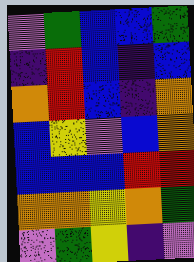[["violet", "green", "blue", "blue", "green"], ["indigo", "red", "blue", "indigo", "blue"], ["orange", "red", "blue", "indigo", "orange"], ["blue", "yellow", "violet", "blue", "orange"], ["blue", "blue", "blue", "red", "red"], ["orange", "orange", "yellow", "orange", "green"], ["violet", "green", "yellow", "indigo", "violet"]]